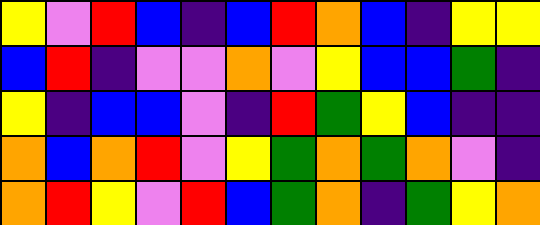[["yellow", "violet", "red", "blue", "indigo", "blue", "red", "orange", "blue", "indigo", "yellow", "yellow"], ["blue", "red", "indigo", "violet", "violet", "orange", "violet", "yellow", "blue", "blue", "green", "indigo"], ["yellow", "indigo", "blue", "blue", "violet", "indigo", "red", "green", "yellow", "blue", "indigo", "indigo"], ["orange", "blue", "orange", "red", "violet", "yellow", "green", "orange", "green", "orange", "violet", "indigo"], ["orange", "red", "yellow", "violet", "red", "blue", "green", "orange", "indigo", "green", "yellow", "orange"]]